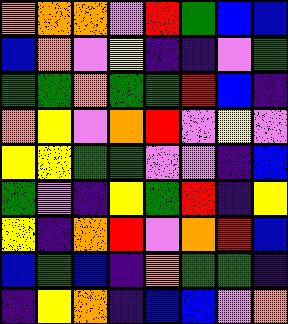[["orange", "orange", "orange", "violet", "red", "green", "blue", "blue"], ["blue", "orange", "violet", "yellow", "indigo", "indigo", "violet", "green"], ["green", "green", "orange", "green", "green", "red", "blue", "indigo"], ["orange", "yellow", "violet", "orange", "red", "violet", "yellow", "violet"], ["yellow", "yellow", "green", "green", "violet", "violet", "indigo", "blue"], ["green", "violet", "indigo", "yellow", "green", "red", "indigo", "yellow"], ["yellow", "indigo", "orange", "red", "violet", "orange", "red", "blue"], ["blue", "green", "blue", "indigo", "orange", "green", "green", "indigo"], ["indigo", "yellow", "orange", "indigo", "blue", "blue", "violet", "orange"]]